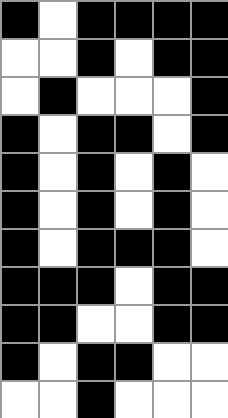[["black", "white", "black", "black", "black", "black"], ["white", "white", "black", "white", "black", "black"], ["white", "black", "white", "white", "white", "black"], ["black", "white", "black", "black", "white", "black"], ["black", "white", "black", "white", "black", "white"], ["black", "white", "black", "white", "black", "white"], ["black", "white", "black", "black", "black", "white"], ["black", "black", "black", "white", "black", "black"], ["black", "black", "white", "white", "black", "black"], ["black", "white", "black", "black", "white", "white"], ["white", "white", "black", "white", "white", "white"]]